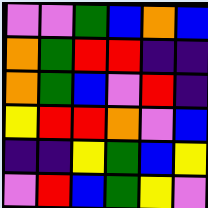[["violet", "violet", "green", "blue", "orange", "blue"], ["orange", "green", "red", "red", "indigo", "indigo"], ["orange", "green", "blue", "violet", "red", "indigo"], ["yellow", "red", "red", "orange", "violet", "blue"], ["indigo", "indigo", "yellow", "green", "blue", "yellow"], ["violet", "red", "blue", "green", "yellow", "violet"]]